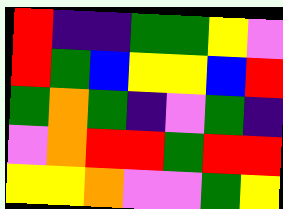[["red", "indigo", "indigo", "green", "green", "yellow", "violet"], ["red", "green", "blue", "yellow", "yellow", "blue", "red"], ["green", "orange", "green", "indigo", "violet", "green", "indigo"], ["violet", "orange", "red", "red", "green", "red", "red"], ["yellow", "yellow", "orange", "violet", "violet", "green", "yellow"]]